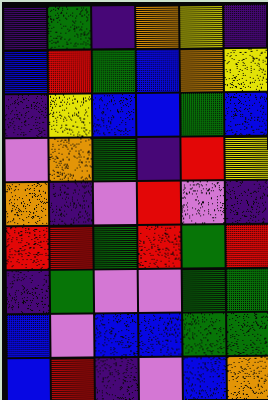[["indigo", "green", "indigo", "orange", "yellow", "indigo"], ["blue", "red", "green", "blue", "orange", "yellow"], ["indigo", "yellow", "blue", "blue", "green", "blue"], ["violet", "orange", "green", "indigo", "red", "yellow"], ["orange", "indigo", "violet", "red", "violet", "indigo"], ["red", "red", "green", "red", "green", "red"], ["indigo", "green", "violet", "violet", "green", "green"], ["blue", "violet", "blue", "blue", "green", "green"], ["blue", "red", "indigo", "violet", "blue", "orange"]]